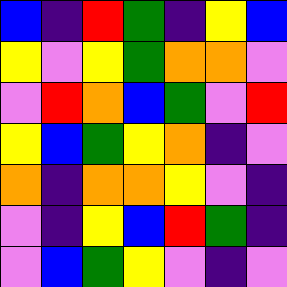[["blue", "indigo", "red", "green", "indigo", "yellow", "blue"], ["yellow", "violet", "yellow", "green", "orange", "orange", "violet"], ["violet", "red", "orange", "blue", "green", "violet", "red"], ["yellow", "blue", "green", "yellow", "orange", "indigo", "violet"], ["orange", "indigo", "orange", "orange", "yellow", "violet", "indigo"], ["violet", "indigo", "yellow", "blue", "red", "green", "indigo"], ["violet", "blue", "green", "yellow", "violet", "indigo", "violet"]]